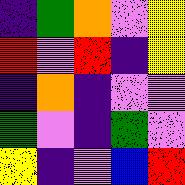[["indigo", "green", "orange", "violet", "yellow"], ["red", "violet", "red", "indigo", "yellow"], ["indigo", "orange", "indigo", "violet", "violet"], ["green", "violet", "indigo", "green", "violet"], ["yellow", "indigo", "violet", "blue", "red"]]